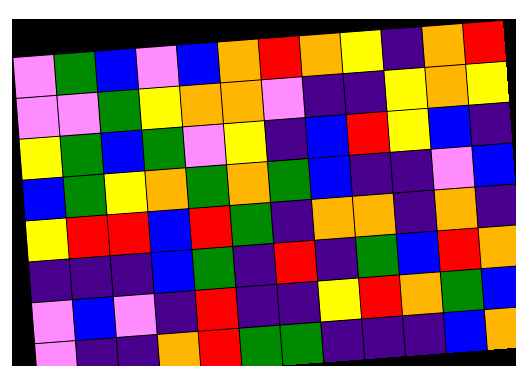[["violet", "green", "blue", "violet", "blue", "orange", "red", "orange", "yellow", "indigo", "orange", "red"], ["violet", "violet", "green", "yellow", "orange", "orange", "violet", "indigo", "indigo", "yellow", "orange", "yellow"], ["yellow", "green", "blue", "green", "violet", "yellow", "indigo", "blue", "red", "yellow", "blue", "indigo"], ["blue", "green", "yellow", "orange", "green", "orange", "green", "blue", "indigo", "indigo", "violet", "blue"], ["yellow", "red", "red", "blue", "red", "green", "indigo", "orange", "orange", "indigo", "orange", "indigo"], ["indigo", "indigo", "indigo", "blue", "green", "indigo", "red", "indigo", "green", "blue", "red", "orange"], ["violet", "blue", "violet", "indigo", "red", "indigo", "indigo", "yellow", "red", "orange", "green", "blue"], ["violet", "indigo", "indigo", "orange", "red", "green", "green", "indigo", "indigo", "indigo", "blue", "orange"]]